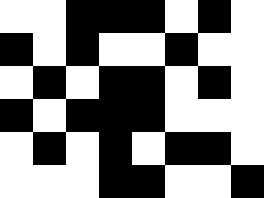[["white", "white", "black", "black", "black", "white", "black", "white"], ["black", "white", "black", "white", "white", "black", "white", "white"], ["white", "black", "white", "black", "black", "white", "black", "white"], ["black", "white", "black", "black", "black", "white", "white", "white"], ["white", "black", "white", "black", "white", "black", "black", "white"], ["white", "white", "white", "black", "black", "white", "white", "black"]]